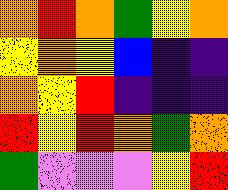[["orange", "red", "orange", "green", "yellow", "orange"], ["yellow", "orange", "yellow", "blue", "indigo", "indigo"], ["orange", "yellow", "red", "indigo", "indigo", "indigo"], ["red", "yellow", "red", "orange", "green", "orange"], ["green", "violet", "violet", "violet", "yellow", "red"]]